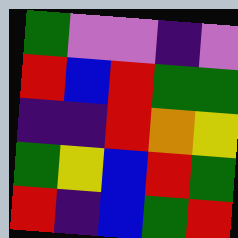[["green", "violet", "violet", "indigo", "violet"], ["red", "blue", "red", "green", "green"], ["indigo", "indigo", "red", "orange", "yellow"], ["green", "yellow", "blue", "red", "green"], ["red", "indigo", "blue", "green", "red"]]